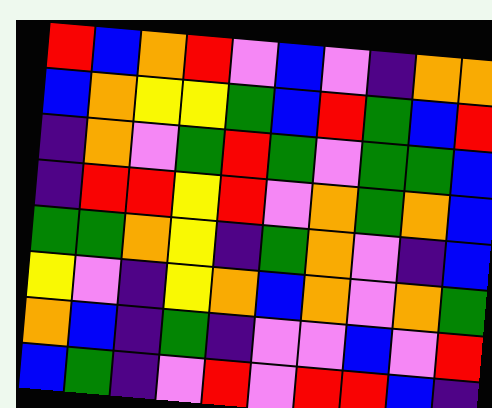[["red", "blue", "orange", "red", "violet", "blue", "violet", "indigo", "orange", "orange"], ["blue", "orange", "yellow", "yellow", "green", "blue", "red", "green", "blue", "red"], ["indigo", "orange", "violet", "green", "red", "green", "violet", "green", "green", "blue"], ["indigo", "red", "red", "yellow", "red", "violet", "orange", "green", "orange", "blue"], ["green", "green", "orange", "yellow", "indigo", "green", "orange", "violet", "indigo", "blue"], ["yellow", "violet", "indigo", "yellow", "orange", "blue", "orange", "violet", "orange", "green"], ["orange", "blue", "indigo", "green", "indigo", "violet", "violet", "blue", "violet", "red"], ["blue", "green", "indigo", "violet", "red", "violet", "red", "red", "blue", "indigo"]]